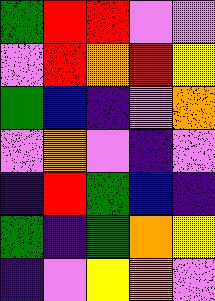[["green", "red", "red", "violet", "violet"], ["violet", "red", "orange", "red", "yellow"], ["green", "blue", "indigo", "violet", "orange"], ["violet", "orange", "violet", "indigo", "violet"], ["indigo", "red", "green", "blue", "indigo"], ["green", "indigo", "green", "orange", "yellow"], ["indigo", "violet", "yellow", "orange", "violet"]]